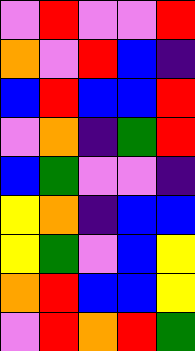[["violet", "red", "violet", "violet", "red"], ["orange", "violet", "red", "blue", "indigo"], ["blue", "red", "blue", "blue", "red"], ["violet", "orange", "indigo", "green", "red"], ["blue", "green", "violet", "violet", "indigo"], ["yellow", "orange", "indigo", "blue", "blue"], ["yellow", "green", "violet", "blue", "yellow"], ["orange", "red", "blue", "blue", "yellow"], ["violet", "red", "orange", "red", "green"]]